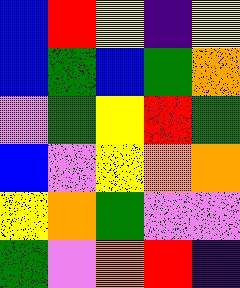[["blue", "red", "yellow", "indigo", "yellow"], ["blue", "green", "blue", "green", "orange"], ["violet", "green", "yellow", "red", "green"], ["blue", "violet", "yellow", "orange", "orange"], ["yellow", "orange", "green", "violet", "violet"], ["green", "violet", "orange", "red", "indigo"]]